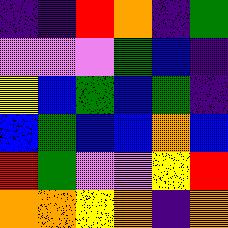[["indigo", "indigo", "red", "orange", "indigo", "green"], ["violet", "violet", "violet", "green", "blue", "indigo"], ["yellow", "blue", "green", "blue", "green", "indigo"], ["blue", "green", "blue", "blue", "orange", "blue"], ["red", "green", "violet", "violet", "yellow", "red"], ["orange", "orange", "yellow", "orange", "indigo", "orange"]]